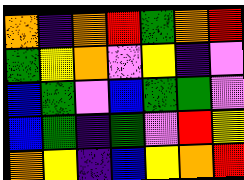[["orange", "indigo", "orange", "red", "green", "orange", "red"], ["green", "yellow", "orange", "violet", "yellow", "indigo", "violet"], ["blue", "green", "violet", "blue", "green", "green", "violet"], ["blue", "green", "indigo", "green", "violet", "red", "yellow"], ["orange", "yellow", "indigo", "blue", "yellow", "orange", "red"]]